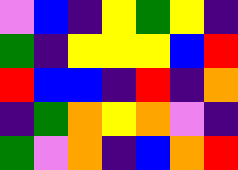[["violet", "blue", "indigo", "yellow", "green", "yellow", "indigo"], ["green", "indigo", "yellow", "yellow", "yellow", "blue", "red"], ["red", "blue", "blue", "indigo", "red", "indigo", "orange"], ["indigo", "green", "orange", "yellow", "orange", "violet", "indigo"], ["green", "violet", "orange", "indigo", "blue", "orange", "red"]]